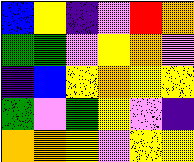[["blue", "yellow", "indigo", "violet", "red", "orange"], ["green", "green", "violet", "yellow", "orange", "violet"], ["indigo", "blue", "yellow", "orange", "yellow", "yellow"], ["green", "violet", "green", "yellow", "violet", "indigo"], ["orange", "orange", "yellow", "violet", "yellow", "yellow"]]